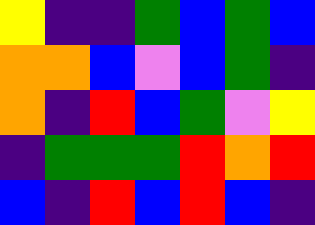[["yellow", "indigo", "indigo", "green", "blue", "green", "blue"], ["orange", "orange", "blue", "violet", "blue", "green", "indigo"], ["orange", "indigo", "red", "blue", "green", "violet", "yellow"], ["indigo", "green", "green", "green", "red", "orange", "red"], ["blue", "indigo", "red", "blue", "red", "blue", "indigo"]]